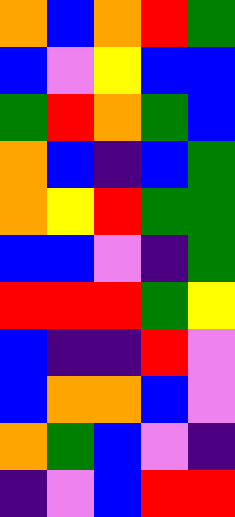[["orange", "blue", "orange", "red", "green"], ["blue", "violet", "yellow", "blue", "blue"], ["green", "red", "orange", "green", "blue"], ["orange", "blue", "indigo", "blue", "green"], ["orange", "yellow", "red", "green", "green"], ["blue", "blue", "violet", "indigo", "green"], ["red", "red", "red", "green", "yellow"], ["blue", "indigo", "indigo", "red", "violet"], ["blue", "orange", "orange", "blue", "violet"], ["orange", "green", "blue", "violet", "indigo"], ["indigo", "violet", "blue", "red", "red"]]